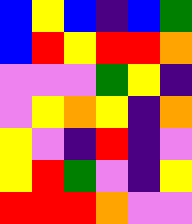[["blue", "yellow", "blue", "indigo", "blue", "green"], ["blue", "red", "yellow", "red", "red", "orange"], ["violet", "violet", "violet", "green", "yellow", "indigo"], ["violet", "yellow", "orange", "yellow", "indigo", "orange"], ["yellow", "violet", "indigo", "red", "indigo", "violet"], ["yellow", "red", "green", "violet", "indigo", "yellow"], ["red", "red", "red", "orange", "violet", "violet"]]